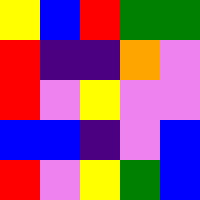[["yellow", "blue", "red", "green", "green"], ["red", "indigo", "indigo", "orange", "violet"], ["red", "violet", "yellow", "violet", "violet"], ["blue", "blue", "indigo", "violet", "blue"], ["red", "violet", "yellow", "green", "blue"]]